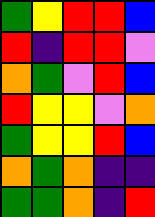[["green", "yellow", "red", "red", "blue"], ["red", "indigo", "red", "red", "violet"], ["orange", "green", "violet", "red", "blue"], ["red", "yellow", "yellow", "violet", "orange"], ["green", "yellow", "yellow", "red", "blue"], ["orange", "green", "orange", "indigo", "indigo"], ["green", "green", "orange", "indigo", "red"]]